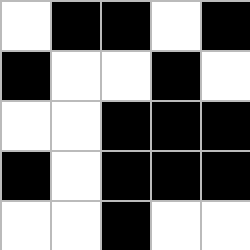[["white", "black", "black", "white", "black"], ["black", "white", "white", "black", "white"], ["white", "white", "black", "black", "black"], ["black", "white", "black", "black", "black"], ["white", "white", "black", "white", "white"]]